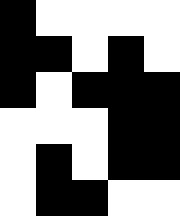[["black", "white", "white", "white", "white"], ["black", "black", "white", "black", "white"], ["black", "white", "black", "black", "black"], ["white", "white", "white", "black", "black"], ["white", "black", "white", "black", "black"], ["white", "black", "black", "white", "white"]]